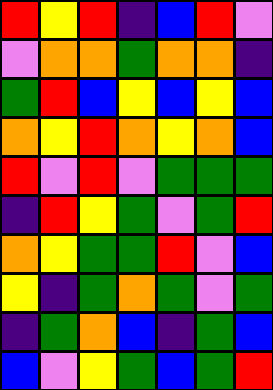[["red", "yellow", "red", "indigo", "blue", "red", "violet"], ["violet", "orange", "orange", "green", "orange", "orange", "indigo"], ["green", "red", "blue", "yellow", "blue", "yellow", "blue"], ["orange", "yellow", "red", "orange", "yellow", "orange", "blue"], ["red", "violet", "red", "violet", "green", "green", "green"], ["indigo", "red", "yellow", "green", "violet", "green", "red"], ["orange", "yellow", "green", "green", "red", "violet", "blue"], ["yellow", "indigo", "green", "orange", "green", "violet", "green"], ["indigo", "green", "orange", "blue", "indigo", "green", "blue"], ["blue", "violet", "yellow", "green", "blue", "green", "red"]]